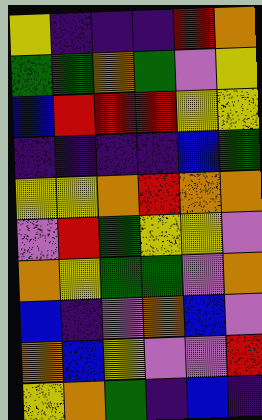[["yellow", "indigo", "indigo", "indigo", "red", "orange"], ["green", "green", "orange", "green", "violet", "yellow"], ["blue", "red", "red", "red", "yellow", "yellow"], ["indigo", "indigo", "indigo", "indigo", "blue", "green"], ["yellow", "yellow", "orange", "red", "orange", "orange"], ["violet", "red", "green", "yellow", "yellow", "violet"], ["orange", "yellow", "green", "green", "violet", "orange"], ["blue", "indigo", "violet", "orange", "blue", "violet"], ["orange", "blue", "yellow", "violet", "violet", "red"], ["yellow", "orange", "green", "indigo", "blue", "indigo"]]